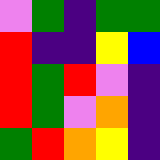[["violet", "green", "indigo", "green", "green"], ["red", "indigo", "indigo", "yellow", "blue"], ["red", "green", "red", "violet", "indigo"], ["red", "green", "violet", "orange", "indigo"], ["green", "red", "orange", "yellow", "indigo"]]